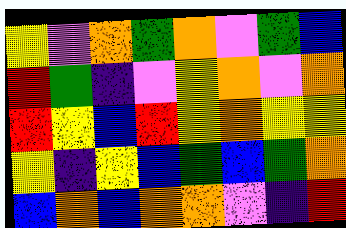[["yellow", "violet", "orange", "green", "orange", "violet", "green", "blue"], ["red", "green", "indigo", "violet", "yellow", "orange", "violet", "orange"], ["red", "yellow", "blue", "red", "yellow", "orange", "yellow", "yellow"], ["yellow", "indigo", "yellow", "blue", "green", "blue", "green", "orange"], ["blue", "orange", "blue", "orange", "orange", "violet", "indigo", "red"]]